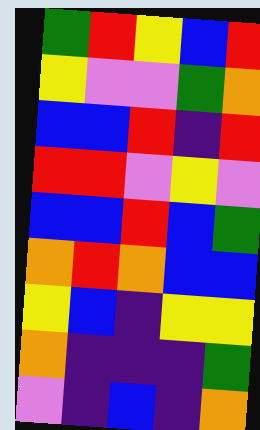[["green", "red", "yellow", "blue", "red"], ["yellow", "violet", "violet", "green", "orange"], ["blue", "blue", "red", "indigo", "red"], ["red", "red", "violet", "yellow", "violet"], ["blue", "blue", "red", "blue", "green"], ["orange", "red", "orange", "blue", "blue"], ["yellow", "blue", "indigo", "yellow", "yellow"], ["orange", "indigo", "indigo", "indigo", "green"], ["violet", "indigo", "blue", "indigo", "orange"]]